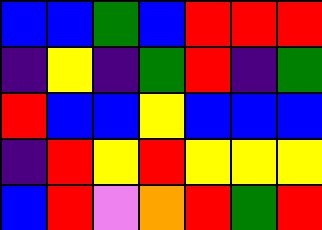[["blue", "blue", "green", "blue", "red", "red", "red"], ["indigo", "yellow", "indigo", "green", "red", "indigo", "green"], ["red", "blue", "blue", "yellow", "blue", "blue", "blue"], ["indigo", "red", "yellow", "red", "yellow", "yellow", "yellow"], ["blue", "red", "violet", "orange", "red", "green", "red"]]